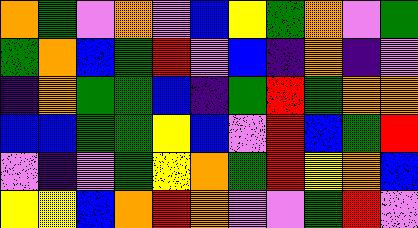[["orange", "green", "violet", "orange", "violet", "blue", "yellow", "green", "orange", "violet", "green"], ["green", "orange", "blue", "green", "red", "violet", "blue", "indigo", "orange", "indigo", "violet"], ["indigo", "orange", "green", "green", "blue", "indigo", "green", "red", "green", "orange", "orange"], ["blue", "blue", "green", "green", "yellow", "blue", "violet", "red", "blue", "green", "red"], ["violet", "indigo", "violet", "green", "yellow", "orange", "green", "red", "yellow", "orange", "blue"], ["yellow", "yellow", "blue", "orange", "red", "orange", "violet", "violet", "green", "red", "violet"]]